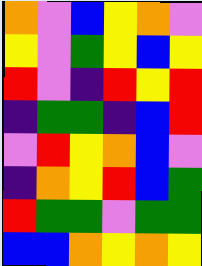[["orange", "violet", "blue", "yellow", "orange", "violet"], ["yellow", "violet", "green", "yellow", "blue", "yellow"], ["red", "violet", "indigo", "red", "yellow", "red"], ["indigo", "green", "green", "indigo", "blue", "red"], ["violet", "red", "yellow", "orange", "blue", "violet"], ["indigo", "orange", "yellow", "red", "blue", "green"], ["red", "green", "green", "violet", "green", "green"], ["blue", "blue", "orange", "yellow", "orange", "yellow"]]